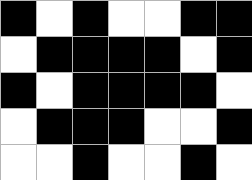[["black", "white", "black", "white", "white", "black", "black"], ["white", "black", "black", "black", "black", "white", "black"], ["black", "white", "black", "black", "black", "black", "white"], ["white", "black", "black", "black", "white", "white", "black"], ["white", "white", "black", "white", "white", "black", "white"]]